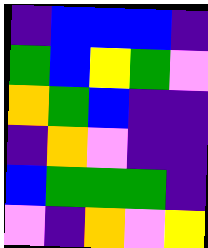[["indigo", "blue", "blue", "blue", "indigo"], ["green", "blue", "yellow", "green", "violet"], ["orange", "green", "blue", "indigo", "indigo"], ["indigo", "orange", "violet", "indigo", "indigo"], ["blue", "green", "green", "green", "indigo"], ["violet", "indigo", "orange", "violet", "yellow"]]